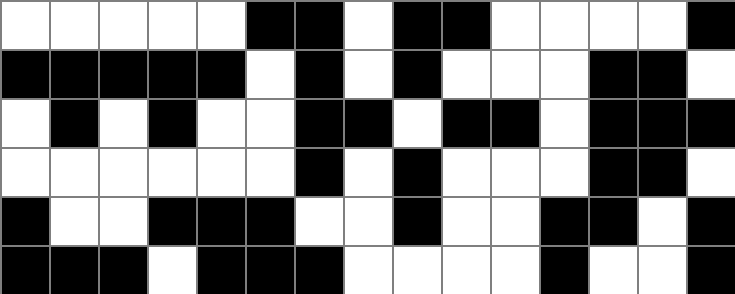[["white", "white", "white", "white", "white", "black", "black", "white", "black", "black", "white", "white", "white", "white", "black"], ["black", "black", "black", "black", "black", "white", "black", "white", "black", "white", "white", "white", "black", "black", "white"], ["white", "black", "white", "black", "white", "white", "black", "black", "white", "black", "black", "white", "black", "black", "black"], ["white", "white", "white", "white", "white", "white", "black", "white", "black", "white", "white", "white", "black", "black", "white"], ["black", "white", "white", "black", "black", "black", "white", "white", "black", "white", "white", "black", "black", "white", "black"], ["black", "black", "black", "white", "black", "black", "black", "white", "white", "white", "white", "black", "white", "white", "black"]]